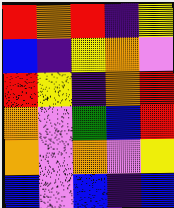[["red", "orange", "red", "indigo", "yellow"], ["blue", "indigo", "yellow", "orange", "violet"], ["red", "yellow", "indigo", "orange", "red"], ["orange", "violet", "green", "blue", "red"], ["orange", "violet", "orange", "violet", "yellow"], ["blue", "violet", "blue", "indigo", "blue"]]